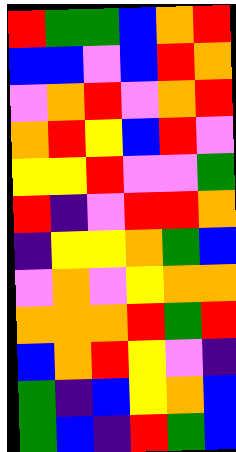[["red", "green", "green", "blue", "orange", "red"], ["blue", "blue", "violet", "blue", "red", "orange"], ["violet", "orange", "red", "violet", "orange", "red"], ["orange", "red", "yellow", "blue", "red", "violet"], ["yellow", "yellow", "red", "violet", "violet", "green"], ["red", "indigo", "violet", "red", "red", "orange"], ["indigo", "yellow", "yellow", "orange", "green", "blue"], ["violet", "orange", "violet", "yellow", "orange", "orange"], ["orange", "orange", "orange", "red", "green", "red"], ["blue", "orange", "red", "yellow", "violet", "indigo"], ["green", "indigo", "blue", "yellow", "orange", "blue"], ["green", "blue", "indigo", "red", "green", "blue"]]